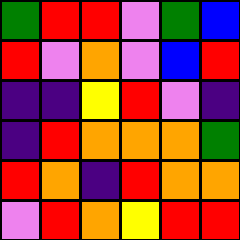[["green", "red", "red", "violet", "green", "blue"], ["red", "violet", "orange", "violet", "blue", "red"], ["indigo", "indigo", "yellow", "red", "violet", "indigo"], ["indigo", "red", "orange", "orange", "orange", "green"], ["red", "orange", "indigo", "red", "orange", "orange"], ["violet", "red", "orange", "yellow", "red", "red"]]